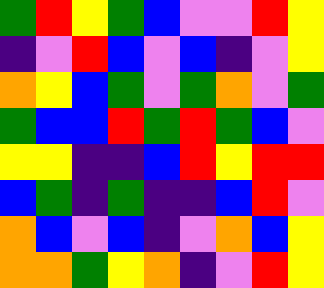[["green", "red", "yellow", "green", "blue", "violet", "violet", "red", "yellow"], ["indigo", "violet", "red", "blue", "violet", "blue", "indigo", "violet", "yellow"], ["orange", "yellow", "blue", "green", "violet", "green", "orange", "violet", "green"], ["green", "blue", "blue", "red", "green", "red", "green", "blue", "violet"], ["yellow", "yellow", "indigo", "indigo", "blue", "red", "yellow", "red", "red"], ["blue", "green", "indigo", "green", "indigo", "indigo", "blue", "red", "violet"], ["orange", "blue", "violet", "blue", "indigo", "violet", "orange", "blue", "yellow"], ["orange", "orange", "green", "yellow", "orange", "indigo", "violet", "red", "yellow"]]